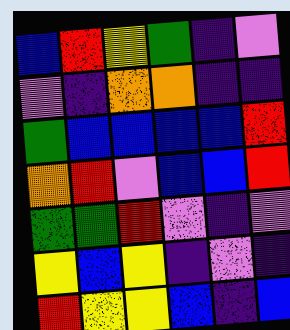[["blue", "red", "yellow", "green", "indigo", "violet"], ["violet", "indigo", "orange", "orange", "indigo", "indigo"], ["green", "blue", "blue", "blue", "blue", "red"], ["orange", "red", "violet", "blue", "blue", "red"], ["green", "green", "red", "violet", "indigo", "violet"], ["yellow", "blue", "yellow", "indigo", "violet", "indigo"], ["red", "yellow", "yellow", "blue", "indigo", "blue"]]